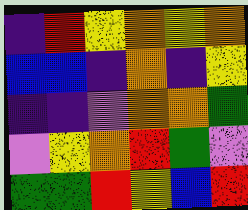[["indigo", "red", "yellow", "orange", "yellow", "orange"], ["blue", "blue", "indigo", "orange", "indigo", "yellow"], ["indigo", "indigo", "violet", "orange", "orange", "green"], ["violet", "yellow", "orange", "red", "green", "violet"], ["green", "green", "red", "yellow", "blue", "red"]]